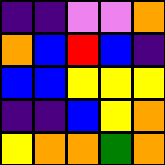[["indigo", "indigo", "violet", "violet", "orange"], ["orange", "blue", "red", "blue", "indigo"], ["blue", "blue", "yellow", "yellow", "yellow"], ["indigo", "indigo", "blue", "yellow", "orange"], ["yellow", "orange", "orange", "green", "orange"]]